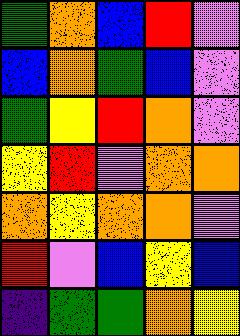[["green", "orange", "blue", "red", "violet"], ["blue", "orange", "green", "blue", "violet"], ["green", "yellow", "red", "orange", "violet"], ["yellow", "red", "violet", "orange", "orange"], ["orange", "yellow", "orange", "orange", "violet"], ["red", "violet", "blue", "yellow", "blue"], ["indigo", "green", "green", "orange", "yellow"]]